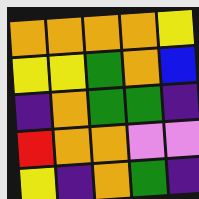[["orange", "orange", "orange", "orange", "yellow"], ["yellow", "yellow", "green", "orange", "blue"], ["indigo", "orange", "green", "green", "indigo"], ["red", "orange", "orange", "violet", "violet"], ["yellow", "indigo", "orange", "green", "indigo"]]